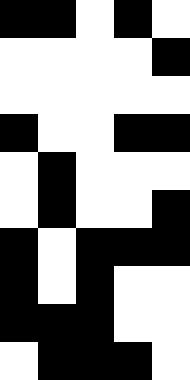[["black", "black", "white", "black", "white"], ["white", "white", "white", "white", "black"], ["white", "white", "white", "white", "white"], ["black", "white", "white", "black", "black"], ["white", "black", "white", "white", "white"], ["white", "black", "white", "white", "black"], ["black", "white", "black", "black", "black"], ["black", "white", "black", "white", "white"], ["black", "black", "black", "white", "white"], ["white", "black", "black", "black", "white"]]